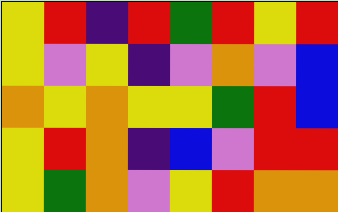[["yellow", "red", "indigo", "red", "green", "red", "yellow", "red"], ["yellow", "violet", "yellow", "indigo", "violet", "orange", "violet", "blue"], ["orange", "yellow", "orange", "yellow", "yellow", "green", "red", "blue"], ["yellow", "red", "orange", "indigo", "blue", "violet", "red", "red"], ["yellow", "green", "orange", "violet", "yellow", "red", "orange", "orange"]]